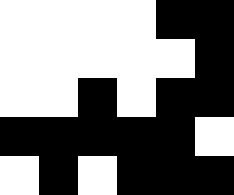[["white", "white", "white", "white", "black", "black"], ["white", "white", "white", "white", "white", "black"], ["white", "white", "black", "white", "black", "black"], ["black", "black", "black", "black", "black", "white"], ["white", "black", "white", "black", "black", "black"]]